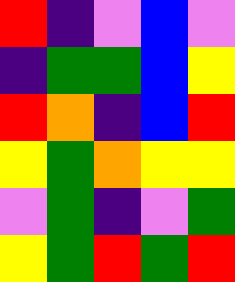[["red", "indigo", "violet", "blue", "violet"], ["indigo", "green", "green", "blue", "yellow"], ["red", "orange", "indigo", "blue", "red"], ["yellow", "green", "orange", "yellow", "yellow"], ["violet", "green", "indigo", "violet", "green"], ["yellow", "green", "red", "green", "red"]]